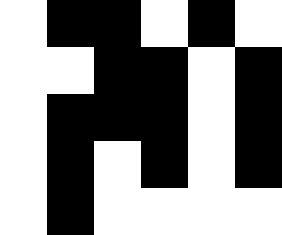[["white", "black", "black", "white", "black", "white"], ["white", "white", "black", "black", "white", "black"], ["white", "black", "black", "black", "white", "black"], ["white", "black", "white", "black", "white", "black"], ["white", "black", "white", "white", "white", "white"]]